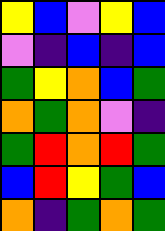[["yellow", "blue", "violet", "yellow", "blue"], ["violet", "indigo", "blue", "indigo", "blue"], ["green", "yellow", "orange", "blue", "green"], ["orange", "green", "orange", "violet", "indigo"], ["green", "red", "orange", "red", "green"], ["blue", "red", "yellow", "green", "blue"], ["orange", "indigo", "green", "orange", "green"]]